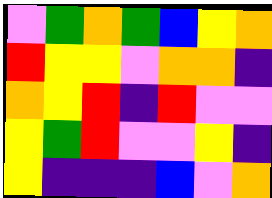[["violet", "green", "orange", "green", "blue", "yellow", "orange"], ["red", "yellow", "yellow", "violet", "orange", "orange", "indigo"], ["orange", "yellow", "red", "indigo", "red", "violet", "violet"], ["yellow", "green", "red", "violet", "violet", "yellow", "indigo"], ["yellow", "indigo", "indigo", "indigo", "blue", "violet", "orange"]]